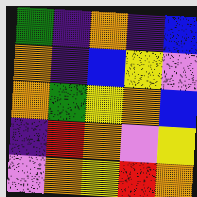[["green", "indigo", "orange", "indigo", "blue"], ["orange", "indigo", "blue", "yellow", "violet"], ["orange", "green", "yellow", "orange", "blue"], ["indigo", "red", "orange", "violet", "yellow"], ["violet", "orange", "yellow", "red", "orange"]]